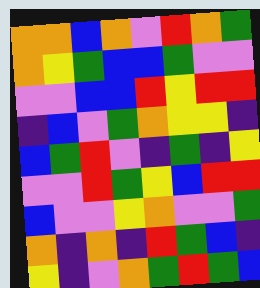[["orange", "orange", "blue", "orange", "violet", "red", "orange", "green"], ["orange", "yellow", "green", "blue", "blue", "green", "violet", "violet"], ["violet", "violet", "blue", "blue", "red", "yellow", "red", "red"], ["indigo", "blue", "violet", "green", "orange", "yellow", "yellow", "indigo"], ["blue", "green", "red", "violet", "indigo", "green", "indigo", "yellow"], ["violet", "violet", "red", "green", "yellow", "blue", "red", "red"], ["blue", "violet", "violet", "yellow", "orange", "violet", "violet", "green"], ["orange", "indigo", "orange", "indigo", "red", "green", "blue", "indigo"], ["yellow", "indigo", "violet", "orange", "green", "red", "green", "blue"]]